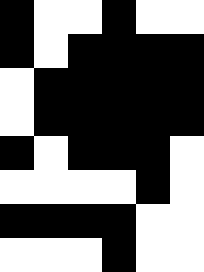[["black", "white", "white", "black", "white", "white"], ["black", "white", "black", "black", "black", "black"], ["white", "black", "black", "black", "black", "black"], ["white", "black", "black", "black", "black", "black"], ["black", "white", "black", "black", "black", "white"], ["white", "white", "white", "white", "black", "white"], ["black", "black", "black", "black", "white", "white"], ["white", "white", "white", "black", "white", "white"]]